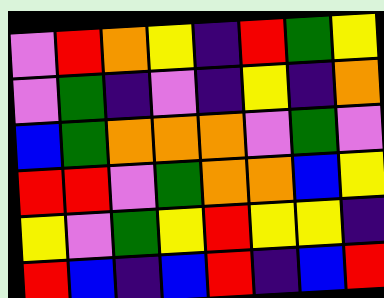[["violet", "red", "orange", "yellow", "indigo", "red", "green", "yellow"], ["violet", "green", "indigo", "violet", "indigo", "yellow", "indigo", "orange"], ["blue", "green", "orange", "orange", "orange", "violet", "green", "violet"], ["red", "red", "violet", "green", "orange", "orange", "blue", "yellow"], ["yellow", "violet", "green", "yellow", "red", "yellow", "yellow", "indigo"], ["red", "blue", "indigo", "blue", "red", "indigo", "blue", "red"]]